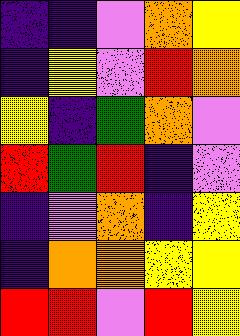[["indigo", "indigo", "violet", "orange", "yellow"], ["indigo", "yellow", "violet", "red", "orange"], ["yellow", "indigo", "green", "orange", "violet"], ["red", "green", "red", "indigo", "violet"], ["indigo", "violet", "orange", "indigo", "yellow"], ["indigo", "orange", "orange", "yellow", "yellow"], ["red", "red", "violet", "red", "yellow"]]